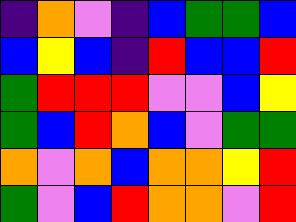[["indigo", "orange", "violet", "indigo", "blue", "green", "green", "blue"], ["blue", "yellow", "blue", "indigo", "red", "blue", "blue", "red"], ["green", "red", "red", "red", "violet", "violet", "blue", "yellow"], ["green", "blue", "red", "orange", "blue", "violet", "green", "green"], ["orange", "violet", "orange", "blue", "orange", "orange", "yellow", "red"], ["green", "violet", "blue", "red", "orange", "orange", "violet", "red"]]